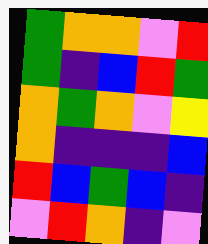[["green", "orange", "orange", "violet", "red"], ["green", "indigo", "blue", "red", "green"], ["orange", "green", "orange", "violet", "yellow"], ["orange", "indigo", "indigo", "indigo", "blue"], ["red", "blue", "green", "blue", "indigo"], ["violet", "red", "orange", "indigo", "violet"]]